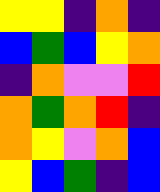[["yellow", "yellow", "indigo", "orange", "indigo"], ["blue", "green", "blue", "yellow", "orange"], ["indigo", "orange", "violet", "violet", "red"], ["orange", "green", "orange", "red", "indigo"], ["orange", "yellow", "violet", "orange", "blue"], ["yellow", "blue", "green", "indigo", "blue"]]